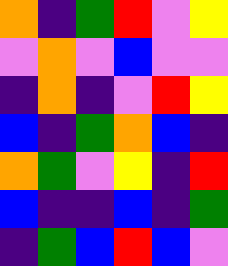[["orange", "indigo", "green", "red", "violet", "yellow"], ["violet", "orange", "violet", "blue", "violet", "violet"], ["indigo", "orange", "indigo", "violet", "red", "yellow"], ["blue", "indigo", "green", "orange", "blue", "indigo"], ["orange", "green", "violet", "yellow", "indigo", "red"], ["blue", "indigo", "indigo", "blue", "indigo", "green"], ["indigo", "green", "blue", "red", "blue", "violet"]]